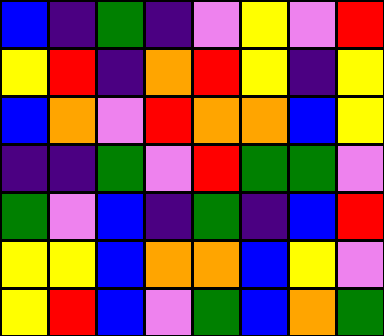[["blue", "indigo", "green", "indigo", "violet", "yellow", "violet", "red"], ["yellow", "red", "indigo", "orange", "red", "yellow", "indigo", "yellow"], ["blue", "orange", "violet", "red", "orange", "orange", "blue", "yellow"], ["indigo", "indigo", "green", "violet", "red", "green", "green", "violet"], ["green", "violet", "blue", "indigo", "green", "indigo", "blue", "red"], ["yellow", "yellow", "blue", "orange", "orange", "blue", "yellow", "violet"], ["yellow", "red", "blue", "violet", "green", "blue", "orange", "green"]]